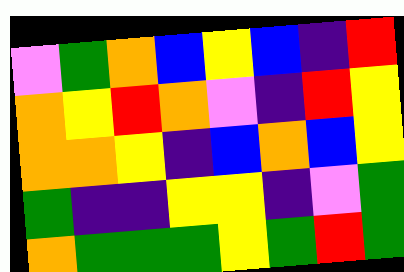[["violet", "green", "orange", "blue", "yellow", "blue", "indigo", "red"], ["orange", "yellow", "red", "orange", "violet", "indigo", "red", "yellow"], ["orange", "orange", "yellow", "indigo", "blue", "orange", "blue", "yellow"], ["green", "indigo", "indigo", "yellow", "yellow", "indigo", "violet", "green"], ["orange", "green", "green", "green", "yellow", "green", "red", "green"]]